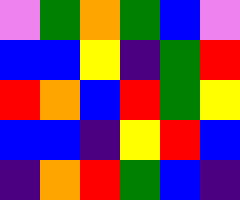[["violet", "green", "orange", "green", "blue", "violet"], ["blue", "blue", "yellow", "indigo", "green", "red"], ["red", "orange", "blue", "red", "green", "yellow"], ["blue", "blue", "indigo", "yellow", "red", "blue"], ["indigo", "orange", "red", "green", "blue", "indigo"]]